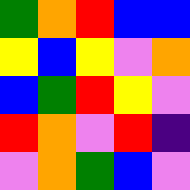[["green", "orange", "red", "blue", "blue"], ["yellow", "blue", "yellow", "violet", "orange"], ["blue", "green", "red", "yellow", "violet"], ["red", "orange", "violet", "red", "indigo"], ["violet", "orange", "green", "blue", "violet"]]